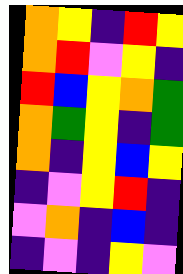[["orange", "yellow", "indigo", "red", "yellow"], ["orange", "red", "violet", "yellow", "indigo"], ["red", "blue", "yellow", "orange", "green"], ["orange", "green", "yellow", "indigo", "green"], ["orange", "indigo", "yellow", "blue", "yellow"], ["indigo", "violet", "yellow", "red", "indigo"], ["violet", "orange", "indigo", "blue", "indigo"], ["indigo", "violet", "indigo", "yellow", "violet"]]